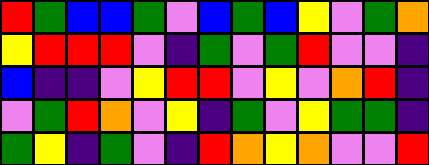[["red", "green", "blue", "blue", "green", "violet", "blue", "green", "blue", "yellow", "violet", "green", "orange"], ["yellow", "red", "red", "red", "violet", "indigo", "green", "violet", "green", "red", "violet", "violet", "indigo"], ["blue", "indigo", "indigo", "violet", "yellow", "red", "red", "violet", "yellow", "violet", "orange", "red", "indigo"], ["violet", "green", "red", "orange", "violet", "yellow", "indigo", "green", "violet", "yellow", "green", "green", "indigo"], ["green", "yellow", "indigo", "green", "violet", "indigo", "red", "orange", "yellow", "orange", "violet", "violet", "red"]]